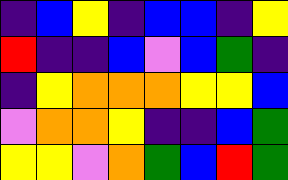[["indigo", "blue", "yellow", "indigo", "blue", "blue", "indigo", "yellow"], ["red", "indigo", "indigo", "blue", "violet", "blue", "green", "indigo"], ["indigo", "yellow", "orange", "orange", "orange", "yellow", "yellow", "blue"], ["violet", "orange", "orange", "yellow", "indigo", "indigo", "blue", "green"], ["yellow", "yellow", "violet", "orange", "green", "blue", "red", "green"]]